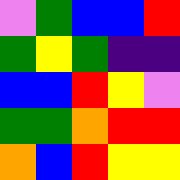[["violet", "green", "blue", "blue", "red"], ["green", "yellow", "green", "indigo", "indigo"], ["blue", "blue", "red", "yellow", "violet"], ["green", "green", "orange", "red", "red"], ["orange", "blue", "red", "yellow", "yellow"]]